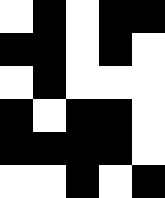[["white", "black", "white", "black", "black"], ["black", "black", "white", "black", "white"], ["white", "black", "white", "white", "white"], ["black", "white", "black", "black", "white"], ["black", "black", "black", "black", "white"], ["white", "white", "black", "white", "black"]]